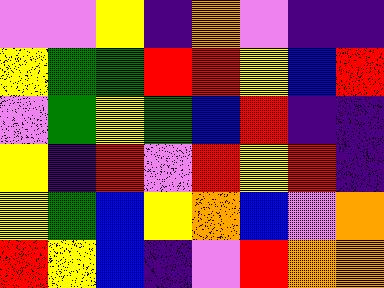[["violet", "violet", "yellow", "indigo", "orange", "violet", "indigo", "indigo"], ["yellow", "green", "green", "red", "red", "yellow", "blue", "red"], ["violet", "green", "yellow", "green", "blue", "red", "indigo", "indigo"], ["yellow", "indigo", "red", "violet", "red", "yellow", "red", "indigo"], ["yellow", "green", "blue", "yellow", "orange", "blue", "violet", "orange"], ["red", "yellow", "blue", "indigo", "violet", "red", "orange", "orange"]]